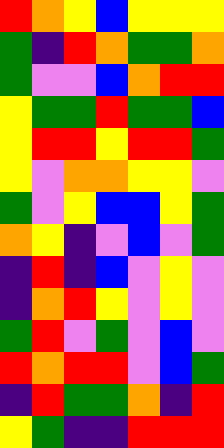[["red", "orange", "yellow", "blue", "yellow", "yellow", "yellow"], ["green", "indigo", "red", "orange", "green", "green", "orange"], ["green", "violet", "violet", "blue", "orange", "red", "red"], ["yellow", "green", "green", "red", "green", "green", "blue"], ["yellow", "red", "red", "yellow", "red", "red", "green"], ["yellow", "violet", "orange", "orange", "yellow", "yellow", "violet"], ["green", "violet", "yellow", "blue", "blue", "yellow", "green"], ["orange", "yellow", "indigo", "violet", "blue", "violet", "green"], ["indigo", "red", "indigo", "blue", "violet", "yellow", "violet"], ["indigo", "orange", "red", "yellow", "violet", "yellow", "violet"], ["green", "red", "violet", "green", "violet", "blue", "violet"], ["red", "orange", "red", "red", "violet", "blue", "green"], ["indigo", "red", "green", "green", "orange", "indigo", "red"], ["yellow", "green", "indigo", "indigo", "red", "red", "red"]]